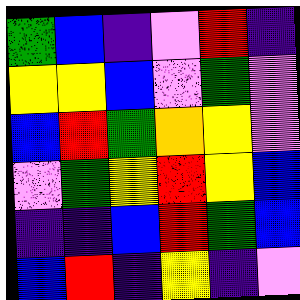[["green", "blue", "indigo", "violet", "red", "indigo"], ["yellow", "yellow", "blue", "violet", "green", "violet"], ["blue", "red", "green", "orange", "yellow", "violet"], ["violet", "green", "yellow", "red", "yellow", "blue"], ["indigo", "indigo", "blue", "red", "green", "blue"], ["blue", "red", "indigo", "yellow", "indigo", "violet"]]